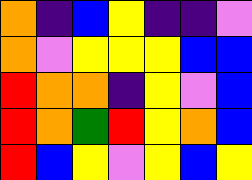[["orange", "indigo", "blue", "yellow", "indigo", "indigo", "violet"], ["orange", "violet", "yellow", "yellow", "yellow", "blue", "blue"], ["red", "orange", "orange", "indigo", "yellow", "violet", "blue"], ["red", "orange", "green", "red", "yellow", "orange", "blue"], ["red", "blue", "yellow", "violet", "yellow", "blue", "yellow"]]